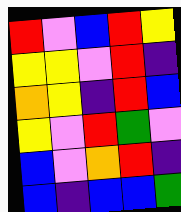[["red", "violet", "blue", "red", "yellow"], ["yellow", "yellow", "violet", "red", "indigo"], ["orange", "yellow", "indigo", "red", "blue"], ["yellow", "violet", "red", "green", "violet"], ["blue", "violet", "orange", "red", "indigo"], ["blue", "indigo", "blue", "blue", "green"]]